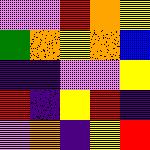[["violet", "violet", "red", "orange", "yellow"], ["green", "orange", "yellow", "orange", "blue"], ["indigo", "indigo", "violet", "violet", "yellow"], ["red", "indigo", "yellow", "red", "indigo"], ["violet", "orange", "indigo", "yellow", "red"]]